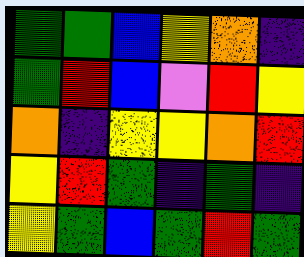[["green", "green", "blue", "yellow", "orange", "indigo"], ["green", "red", "blue", "violet", "red", "yellow"], ["orange", "indigo", "yellow", "yellow", "orange", "red"], ["yellow", "red", "green", "indigo", "green", "indigo"], ["yellow", "green", "blue", "green", "red", "green"]]